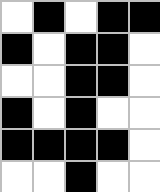[["white", "black", "white", "black", "black"], ["black", "white", "black", "black", "white"], ["white", "white", "black", "black", "white"], ["black", "white", "black", "white", "white"], ["black", "black", "black", "black", "white"], ["white", "white", "black", "white", "white"]]